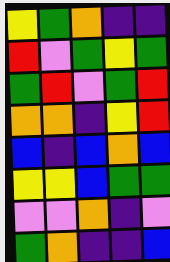[["yellow", "green", "orange", "indigo", "indigo"], ["red", "violet", "green", "yellow", "green"], ["green", "red", "violet", "green", "red"], ["orange", "orange", "indigo", "yellow", "red"], ["blue", "indigo", "blue", "orange", "blue"], ["yellow", "yellow", "blue", "green", "green"], ["violet", "violet", "orange", "indigo", "violet"], ["green", "orange", "indigo", "indigo", "blue"]]